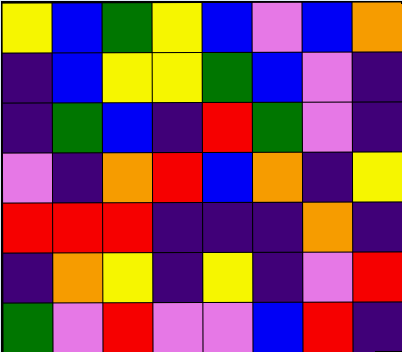[["yellow", "blue", "green", "yellow", "blue", "violet", "blue", "orange"], ["indigo", "blue", "yellow", "yellow", "green", "blue", "violet", "indigo"], ["indigo", "green", "blue", "indigo", "red", "green", "violet", "indigo"], ["violet", "indigo", "orange", "red", "blue", "orange", "indigo", "yellow"], ["red", "red", "red", "indigo", "indigo", "indigo", "orange", "indigo"], ["indigo", "orange", "yellow", "indigo", "yellow", "indigo", "violet", "red"], ["green", "violet", "red", "violet", "violet", "blue", "red", "indigo"]]